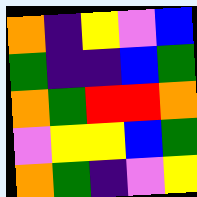[["orange", "indigo", "yellow", "violet", "blue"], ["green", "indigo", "indigo", "blue", "green"], ["orange", "green", "red", "red", "orange"], ["violet", "yellow", "yellow", "blue", "green"], ["orange", "green", "indigo", "violet", "yellow"]]